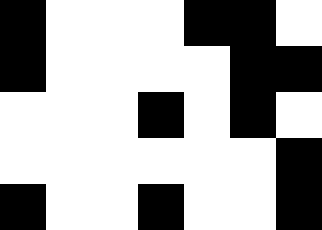[["black", "white", "white", "white", "black", "black", "white"], ["black", "white", "white", "white", "white", "black", "black"], ["white", "white", "white", "black", "white", "black", "white"], ["white", "white", "white", "white", "white", "white", "black"], ["black", "white", "white", "black", "white", "white", "black"]]